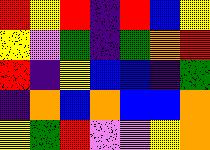[["red", "yellow", "red", "indigo", "red", "blue", "yellow"], ["yellow", "violet", "green", "indigo", "green", "orange", "red"], ["red", "indigo", "yellow", "blue", "blue", "indigo", "green"], ["indigo", "orange", "blue", "orange", "blue", "blue", "orange"], ["yellow", "green", "red", "violet", "violet", "yellow", "orange"]]